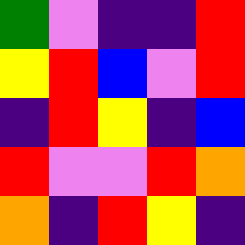[["green", "violet", "indigo", "indigo", "red"], ["yellow", "red", "blue", "violet", "red"], ["indigo", "red", "yellow", "indigo", "blue"], ["red", "violet", "violet", "red", "orange"], ["orange", "indigo", "red", "yellow", "indigo"]]